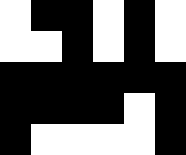[["white", "black", "black", "white", "black", "white"], ["white", "white", "black", "white", "black", "white"], ["black", "black", "black", "black", "black", "black"], ["black", "black", "black", "black", "white", "black"], ["black", "white", "white", "white", "white", "black"]]